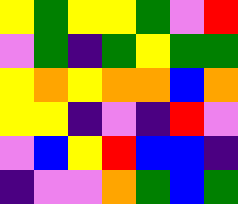[["yellow", "green", "yellow", "yellow", "green", "violet", "red"], ["violet", "green", "indigo", "green", "yellow", "green", "green"], ["yellow", "orange", "yellow", "orange", "orange", "blue", "orange"], ["yellow", "yellow", "indigo", "violet", "indigo", "red", "violet"], ["violet", "blue", "yellow", "red", "blue", "blue", "indigo"], ["indigo", "violet", "violet", "orange", "green", "blue", "green"]]